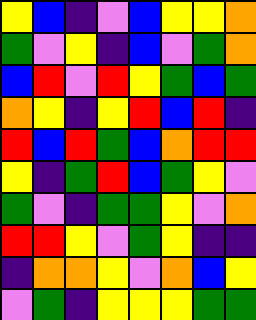[["yellow", "blue", "indigo", "violet", "blue", "yellow", "yellow", "orange"], ["green", "violet", "yellow", "indigo", "blue", "violet", "green", "orange"], ["blue", "red", "violet", "red", "yellow", "green", "blue", "green"], ["orange", "yellow", "indigo", "yellow", "red", "blue", "red", "indigo"], ["red", "blue", "red", "green", "blue", "orange", "red", "red"], ["yellow", "indigo", "green", "red", "blue", "green", "yellow", "violet"], ["green", "violet", "indigo", "green", "green", "yellow", "violet", "orange"], ["red", "red", "yellow", "violet", "green", "yellow", "indigo", "indigo"], ["indigo", "orange", "orange", "yellow", "violet", "orange", "blue", "yellow"], ["violet", "green", "indigo", "yellow", "yellow", "yellow", "green", "green"]]